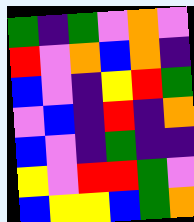[["green", "indigo", "green", "violet", "orange", "violet"], ["red", "violet", "orange", "blue", "orange", "indigo"], ["blue", "violet", "indigo", "yellow", "red", "green"], ["violet", "blue", "indigo", "red", "indigo", "orange"], ["blue", "violet", "indigo", "green", "indigo", "indigo"], ["yellow", "violet", "red", "red", "green", "violet"], ["blue", "yellow", "yellow", "blue", "green", "orange"]]